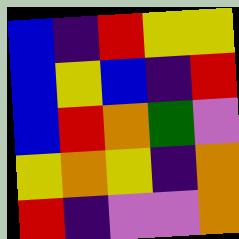[["blue", "indigo", "red", "yellow", "yellow"], ["blue", "yellow", "blue", "indigo", "red"], ["blue", "red", "orange", "green", "violet"], ["yellow", "orange", "yellow", "indigo", "orange"], ["red", "indigo", "violet", "violet", "orange"]]